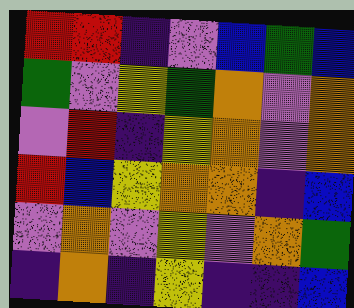[["red", "red", "indigo", "violet", "blue", "green", "blue"], ["green", "violet", "yellow", "green", "orange", "violet", "orange"], ["violet", "red", "indigo", "yellow", "orange", "violet", "orange"], ["red", "blue", "yellow", "orange", "orange", "indigo", "blue"], ["violet", "orange", "violet", "yellow", "violet", "orange", "green"], ["indigo", "orange", "indigo", "yellow", "indigo", "indigo", "blue"]]